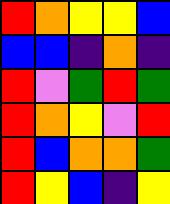[["red", "orange", "yellow", "yellow", "blue"], ["blue", "blue", "indigo", "orange", "indigo"], ["red", "violet", "green", "red", "green"], ["red", "orange", "yellow", "violet", "red"], ["red", "blue", "orange", "orange", "green"], ["red", "yellow", "blue", "indigo", "yellow"]]